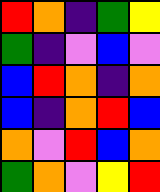[["red", "orange", "indigo", "green", "yellow"], ["green", "indigo", "violet", "blue", "violet"], ["blue", "red", "orange", "indigo", "orange"], ["blue", "indigo", "orange", "red", "blue"], ["orange", "violet", "red", "blue", "orange"], ["green", "orange", "violet", "yellow", "red"]]